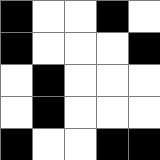[["black", "white", "white", "black", "white"], ["black", "white", "white", "white", "black"], ["white", "black", "white", "white", "white"], ["white", "black", "white", "white", "white"], ["black", "white", "white", "black", "black"]]